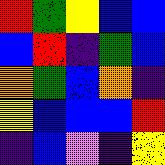[["red", "green", "yellow", "blue", "blue"], ["blue", "red", "indigo", "green", "blue"], ["orange", "green", "blue", "orange", "indigo"], ["yellow", "blue", "blue", "blue", "red"], ["indigo", "blue", "violet", "indigo", "yellow"]]